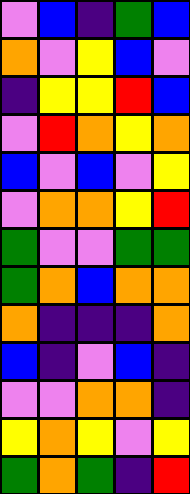[["violet", "blue", "indigo", "green", "blue"], ["orange", "violet", "yellow", "blue", "violet"], ["indigo", "yellow", "yellow", "red", "blue"], ["violet", "red", "orange", "yellow", "orange"], ["blue", "violet", "blue", "violet", "yellow"], ["violet", "orange", "orange", "yellow", "red"], ["green", "violet", "violet", "green", "green"], ["green", "orange", "blue", "orange", "orange"], ["orange", "indigo", "indigo", "indigo", "orange"], ["blue", "indigo", "violet", "blue", "indigo"], ["violet", "violet", "orange", "orange", "indigo"], ["yellow", "orange", "yellow", "violet", "yellow"], ["green", "orange", "green", "indigo", "red"]]